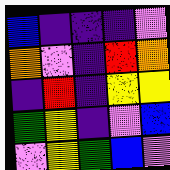[["blue", "indigo", "indigo", "indigo", "violet"], ["orange", "violet", "indigo", "red", "orange"], ["indigo", "red", "indigo", "yellow", "yellow"], ["green", "yellow", "indigo", "violet", "blue"], ["violet", "yellow", "green", "blue", "violet"]]